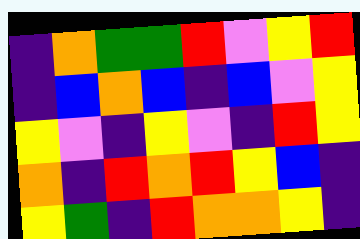[["indigo", "orange", "green", "green", "red", "violet", "yellow", "red"], ["indigo", "blue", "orange", "blue", "indigo", "blue", "violet", "yellow"], ["yellow", "violet", "indigo", "yellow", "violet", "indigo", "red", "yellow"], ["orange", "indigo", "red", "orange", "red", "yellow", "blue", "indigo"], ["yellow", "green", "indigo", "red", "orange", "orange", "yellow", "indigo"]]